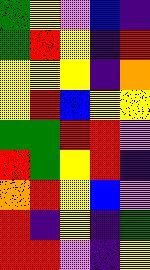[["green", "yellow", "violet", "blue", "indigo"], ["green", "red", "yellow", "indigo", "red"], ["yellow", "yellow", "yellow", "indigo", "orange"], ["yellow", "red", "blue", "yellow", "yellow"], ["green", "green", "red", "red", "violet"], ["red", "green", "yellow", "red", "indigo"], ["orange", "red", "yellow", "blue", "violet"], ["red", "indigo", "yellow", "indigo", "green"], ["red", "red", "violet", "indigo", "yellow"]]